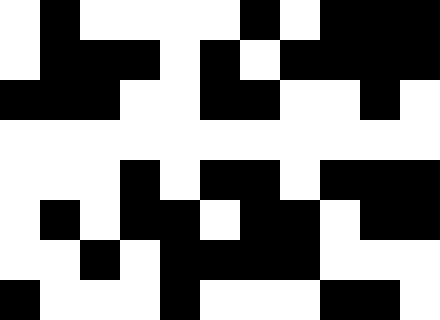[["white", "black", "white", "white", "white", "white", "black", "white", "black", "black", "black"], ["white", "black", "black", "black", "white", "black", "white", "black", "black", "black", "black"], ["black", "black", "black", "white", "white", "black", "black", "white", "white", "black", "white"], ["white", "white", "white", "white", "white", "white", "white", "white", "white", "white", "white"], ["white", "white", "white", "black", "white", "black", "black", "white", "black", "black", "black"], ["white", "black", "white", "black", "black", "white", "black", "black", "white", "black", "black"], ["white", "white", "black", "white", "black", "black", "black", "black", "white", "white", "white"], ["black", "white", "white", "white", "black", "white", "white", "white", "black", "black", "white"]]